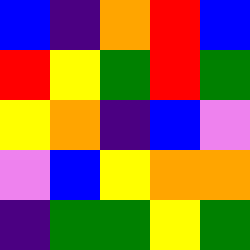[["blue", "indigo", "orange", "red", "blue"], ["red", "yellow", "green", "red", "green"], ["yellow", "orange", "indigo", "blue", "violet"], ["violet", "blue", "yellow", "orange", "orange"], ["indigo", "green", "green", "yellow", "green"]]